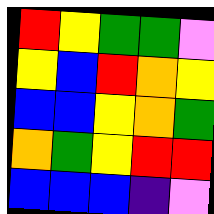[["red", "yellow", "green", "green", "violet"], ["yellow", "blue", "red", "orange", "yellow"], ["blue", "blue", "yellow", "orange", "green"], ["orange", "green", "yellow", "red", "red"], ["blue", "blue", "blue", "indigo", "violet"]]